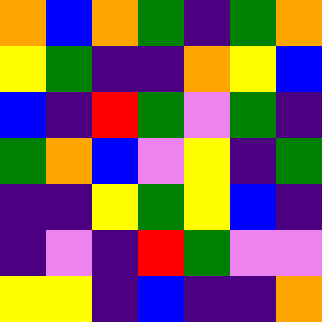[["orange", "blue", "orange", "green", "indigo", "green", "orange"], ["yellow", "green", "indigo", "indigo", "orange", "yellow", "blue"], ["blue", "indigo", "red", "green", "violet", "green", "indigo"], ["green", "orange", "blue", "violet", "yellow", "indigo", "green"], ["indigo", "indigo", "yellow", "green", "yellow", "blue", "indigo"], ["indigo", "violet", "indigo", "red", "green", "violet", "violet"], ["yellow", "yellow", "indigo", "blue", "indigo", "indigo", "orange"]]